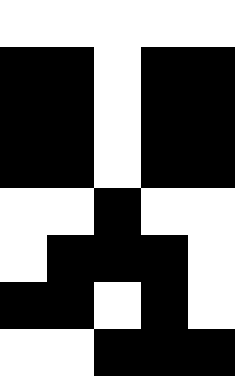[["white", "white", "white", "white", "white"], ["black", "black", "white", "black", "black"], ["black", "black", "white", "black", "black"], ["black", "black", "white", "black", "black"], ["white", "white", "black", "white", "white"], ["white", "black", "black", "black", "white"], ["black", "black", "white", "black", "white"], ["white", "white", "black", "black", "black"]]